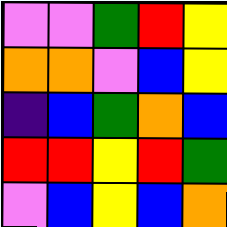[["violet", "violet", "green", "red", "yellow"], ["orange", "orange", "violet", "blue", "yellow"], ["indigo", "blue", "green", "orange", "blue"], ["red", "red", "yellow", "red", "green"], ["violet", "blue", "yellow", "blue", "orange"]]